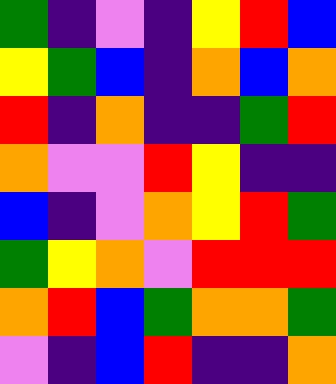[["green", "indigo", "violet", "indigo", "yellow", "red", "blue"], ["yellow", "green", "blue", "indigo", "orange", "blue", "orange"], ["red", "indigo", "orange", "indigo", "indigo", "green", "red"], ["orange", "violet", "violet", "red", "yellow", "indigo", "indigo"], ["blue", "indigo", "violet", "orange", "yellow", "red", "green"], ["green", "yellow", "orange", "violet", "red", "red", "red"], ["orange", "red", "blue", "green", "orange", "orange", "green"], ["violet", "indigo", "blue", "red", "indigo", "indigo", "orange"]]